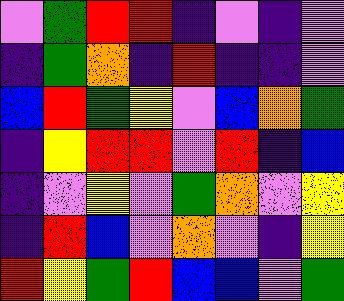[["violet", "green", "red", "red", "indigo", "violet", "indigo", "violet"], ["indigo", "green", "orange", "indigo", "red", "indigo", "indigo", "violet"], ["blue", "red", "green", "yellow", "violet", "blue", "orange", "green"], ["indigo", "yellow", "red", "red", "violet", "red", "indigo", "blue"], ["indigo", "violet", "yellow", "violet", "green", "orange", "violet", "yellow"], ["indigo", "red", "blue", "violet", "orange", "violet", "indigo", "yellow"], ["red", "yellow", "green", "red", "blue", "blue", "violet", "green"]]